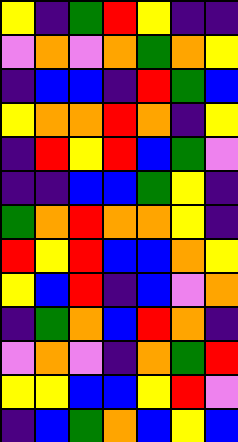[["yellow", "indigo", "green", "red", "yellow", "indigo", "indigo"], ["violet", "orange", "violet", "orange", "green", "orange", "yellow"], ["indigo", "blue", "blue", "indigo", "red", "green", "blue"], ["yellow", "orange", "orange", "red", "orange", "indigo", "yellow"], ["indigo", "red", "yellow", "red", "blue", "green", "violet"], ["indigo", "indigo", "blue", "blue", "green", "yellow", "indigo"], ["green", "orange", "red", "orange", "orange", "yellow", "indigo"], ["red", "yellow", "red", "blue", "blue", "orange", "yellow"], ["yellow", "blue", "red", "indigo", "blue", "violet", "orange"], ["indigo", "green", "orange", "blue", "red", "orange", "indigo"], ["violet", "orange", "violet", "indigo", "orange", "green", "red"], ["yellow", "yellow", "blue", "blue", "yellow", "red", "violet"], ["indigo", "blue", "green", "orange", "blue", "yellow", "blue"]]